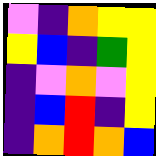[["violet", "indigo", "orange", "yellow", "yellow"], ["yellow", "blue", "indigo", "green", "yellow"], ["indigo", "violet", "orange", "violet", "yellow"], ["indigo", "blue", "red", "indigo", "yellow"], ["indigo", "orange", "red", "orange", "blue"]]